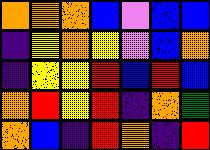[["orange", "orange", "orange", "blue", "violet", "blue", "blue"], ["indigo", "yellow", "orange", "yellow", "violet", "blue", "orange"], ["indigo", "yellow", "yellow", "red", "blue", "red", "blue"], ["orange", "red", "yellow", "red", "indigo", "orange", "green"], ["orange", "blue", "indigo", "red", "orange", "indigo", "red"]]